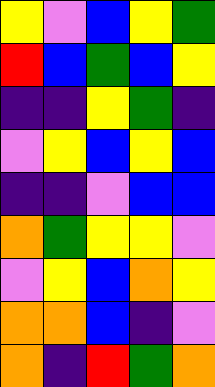[["yellow", "violet", "blue", "yellow", "green"], ["red", "blue", "green", "blue", "yellow"], ["indigo", "indigo", "yellow", "green", "indigo"], ["violet", "yellow", "blue", "yellow", "blue"], ["indigo", "indigo", "violet", "blue", "blue"], ["orange", "green", "yellow", "yellow", "violet"], ["violet", "yellow", "blue", "orange", "yellow"], ["orange", "orange", "blue", "indigo", "violet"], ["orange", "indigo", "red", "green", "orange"]]